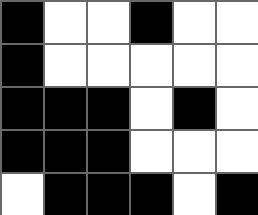[["black", "white", "white", "black", "white", "white"], ["black", "white", "white", "white", "white", "white"], ["black", "black", "black", "white", "black", "white"], ["black", "black", "black", "white", "white", "white"], ["white", "black", "black", "black", "white", "black"]]